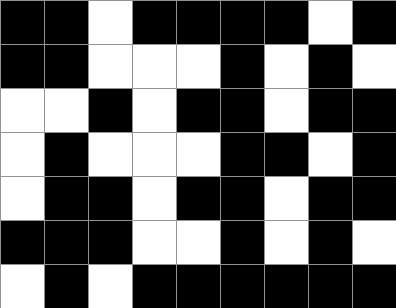[["black", "black", "white", "black", "black", "black", "black", "white", "black"], ["black", "black", "white", "white", "white", "black", "white", "black", "white"], ["white", "white", "black", "white", "black", "black", "white", "black", "black"], ["white", "black", "white", "white", "white", "black", "black", "white", "black"], ["white", "black", "black", "white", "black", "black", "white", "black", "black"], ["black", "black", "black", "white", "white", "black", "white", "black", "white"], ["white", "black", "white", "black", "black", "black", "black", "black", "black"]]